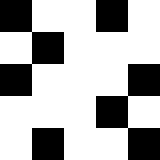[["black", "white", "white", "black", "white"], ["white", "black", "white", "white", "white"], ["black", "white", "white", "white", "black"], ["white", "white", "white", "black", "white"], ["white", "black", "white", "white", "black"]]